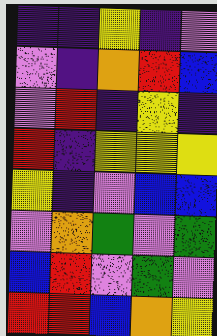[["indigo", "indigo", "yellow", "indigo", "violet"], ["violet", "indigo", "orange", "red", "blue"], ["violet", "red", "indigo", "yellow", "indigo"], ["red", "indigo", "yellow", "yellow", "yellow"], ["yellow", "indigo", "violet", "blue", "blue"], ["violet", "orange", "green", "violet", "green"], ["blue", "red", "violet", "green", "violet"], ["red", "red", "blue", "orange", "yellow"]]